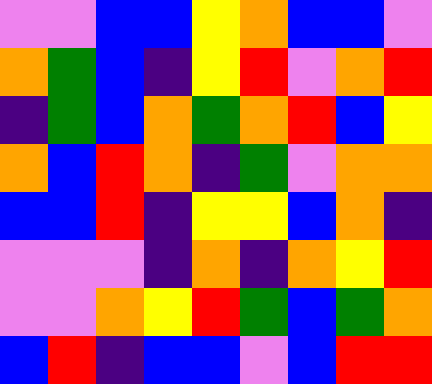[["violet", "violet", "blue", "blue", "yellow", "orange", "blue", "blue", "violet"], ["orange", "green", "blue", "indigo", "yellow", "red", "violet", "orange", "red"], ["indigo", "green", "blue", "orange", "green", "orange", "red", "blue", "yellow"], ["orange", "blue", "red", "orange", "indigo", "green", "violet", "orange", "orange"], ["blue", "blue", "red", "indigo", "yellow", "yellow", "blue", "orange", "indigo"], ["violet", "violet", "violet", "indigo", "orange", "indigo", "orange", "yellow", "red"], ["violet", "violet", "orange", "yellow", "red", "green", "blue", "green", "orange"], ["blue", "red", "indigo", "blue", "blue", "violet", "blue", "red", "red"]]